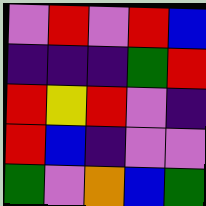[["violet", "red", "violet", "red", "blue"], ["indigo", "indigo", "indigo", "green", "red"], ["red", "yellow", "red", "violet", "indigo"], ["red", "blue", "indigo", "violet", "violet"], ["green", "violet", "orange", "blue", "green"]]